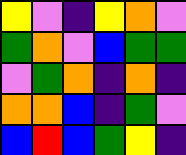[["yellow", "violet", "indigo", "yellow", "orange", "violet"], ["green", "orange", "violet", "blue", "green", "green"], ["violet", "green", "orange", "indigo", "orange", "indigo"], ["orange", "orange", "blue", "indigo", "green", "violet"], ["blue", "red", "blue", "green", "yellow", "indigo"]]